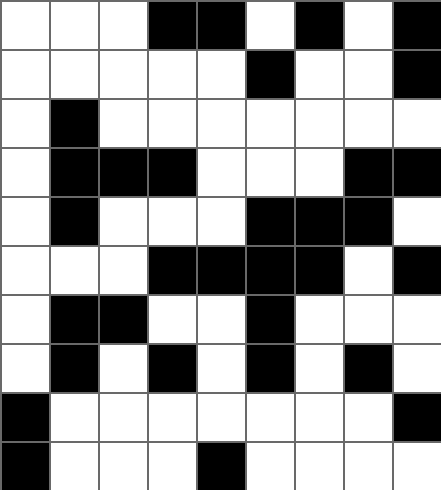[["white", "white", "white", "black", "black", "white", "black", "white", "black"], ["white", "white", "white", "white", "white", "black", "white", "white", "black"], ["white", "black", "white", "white", "white", "white", "white", "white", "white"], ["white", "black", "black", "black", "white", "white", "white", "black", "black"], ["white", "black", "white", "white", "white", "black", "black", "black", "white"], ["white", "white", "white", "black", "black", "black", "black", "white", "black"], ["white", "black", "black", "white", "white", "black", "white", "white", "white"], ["white", "black", "white", "black", "white", "black", "white", "black", "white"], ["black", "white", "white", "white", "white", "white", "white", "white", "black"], ["black", "white", "white", "white", "black", "white", "white", "white", "white"]]